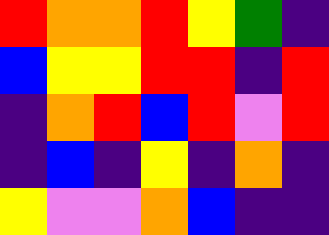[["red", "orange", "orange", "red", "yellow", "green", "indigo"], ["blue", "yellow", "yellow", "red", "red", "indigo", "red"], ["indigo", "orange", "red", "blue", "red", "violet", "red"], ["indigo", "blue", "indigo", "yellow", "indigo", "orange", "indigo"], ["yellow", "violet", "violet", "orange", "blue", "indigo", "indigo"]]